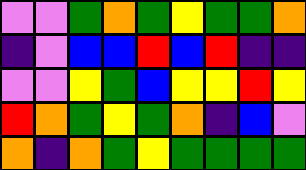[["violet", "violet", "green", "orange", "green", "yellow", "green", "green", "orange"], ["indigo", "violet", "blue", "blue", "red", "blue", "red", "indigo", "indigo"], ["violet", "violet", "yellow", "green", "blue", "yellow", "yellow", "red", "yellow"], ["red", "orange", "green", "yellow", "green", "orange", "indigo", "blue", "violet"], ["orange", "indigo", "orange", "green", "yellow", "green", "green", "green", "green"]]